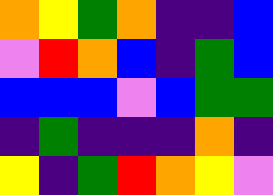[["orange", "yellow", "green", "orange", "indigo", "indigo", "blue"], ["violet", "red", "orange", "blue", "indigo", "green", "blue"], ["blue", "blue", "blue", "violet", "blue", "green", "green"], ["indigo", "green", "indigo", "indigo", "indigo", "orange", "indigo"], ["yellow", "indigo", "green", "red", "orange", "yellow", "violet"]]